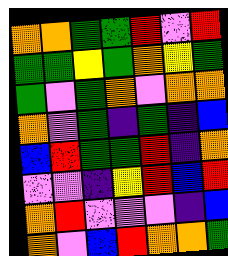[["orange", "orange", "green", "green", "red", "violet", "red"], ["green", "green", "yellow", "green", "orange", "yellow", "green"], ["green", "violet", "green", "orange", "violet", "orange", "orange"], ["orange", "violet", "green", "indigo", "green", "indigo", "blue"], ["blue", "red", "green", "green", "red", "indigo", "orange"], ["violet", "violet", "indigo", "yellow", "red", "blue", "red"], ["orange", "red", "violet", "violet", "violet", "indigo", "blue"], ["orange", "violet", "blue", "red", "orange", "orange", "green"]]